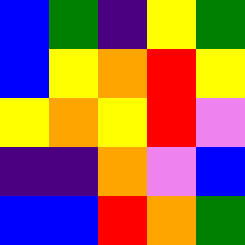[["blue", "green", "indigo", "yellow", "green"], ["blue", "yellow", "orange", "red", "yellow"], ["yellow", "orange", "yellow", "red", "violet"], ["indigo", "indigo", "orange", "violet", "blue"], ["blue", "blue", "red", "orange", "green"]]